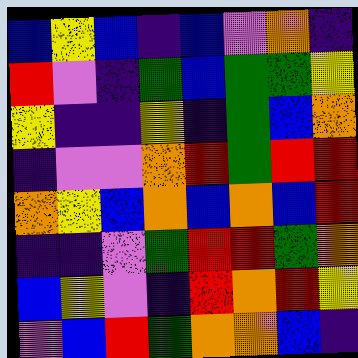[["blue", "yellow", "blue", "indigo", "blue", "violet", "orange", "indigo"], ["red", "violet", "indigo", "green", "blue", "green", "green", "yellow"], ["yellow", "indigo", "indigo", "yellow", "indigo", "green", "blue", "orange"], ["indigo", "violet", "violet", "orange", "red", "green", "red", "red"], ["orange", "yellow", "blue", "orange", "blue", "orange", "blue", "red"], ["indigo", "indigo", "violet", "green", "red", "red", "green", "orange"], ["blue", "yellow", "violet", "indigo", "red", "orange", "red", "yellow"], ["violet", "blue", "red", "green", "orange", "orange", "blue", "indigo"]]